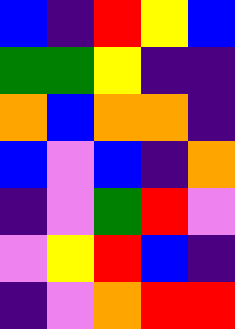[["blue", "indigo", "red", "yellow", "blue"], ["green", "green", "yellow", "indigo", "indigo"], ["orange", "blue", "orange", "orange", "indigo"], ["blue", "violet", "blue", "indigo", "orange"], ["indigo", "violet", "green", "red", "violet"], ["violet", "yellow", "red", "blue", "indigo"], ["indigo", "violet", "orange", "red", "red"]]